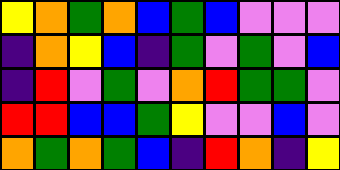[["yellow", "orange", "green", "orange", "blue", "green", "blue", "violet", "violet", "violet"], ["indigo", "orange", "yellow", "blue", "indigo", "green", "violet", "green", "violet", "blue"], ["indigo", "red", "violet", "green", "violet", "orange", "red", "green", "green", "violet"], ["red", "red", "blue", "blue", "green", "yellow", "violet", "violet", "blue", "violet"], ["orange", "green", "orange", "green", "blue", "indigo", "red", "orange", "indigo", "yellow"]]